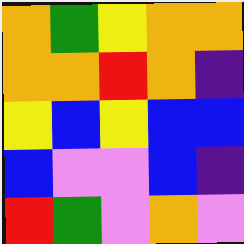[["orange", "green", "yellow", "orange", "orange"], ["orange", "orange", "red", "orange", "indigo"], ["yellow", "blue", "yellow", "blue", "blue"], ["blue", "violet", "violet", "blue", "indigo"], ["red", "green", "violet", "orange", "violet"]]